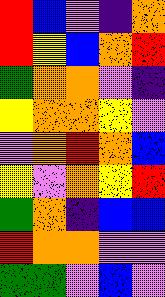[["red", "blue", "violet", "indigo", "orange"], ["red", "yellow", "blue", "orange", "red"], ["green", "orange", "orange", "violet", "indigo"], ["yellow", "orange", "orange", "yellow", "violet"], ["violet", "orange", "red", "orange", "blue"], ["yellow", "violet", "orange", "yellow", "red"], ["green", "orange", "indigo", "blue", "blue"], ["red", "orange", "orange", "violet", "violet"], ["green", "green", "violet", "blue", "violet"]]